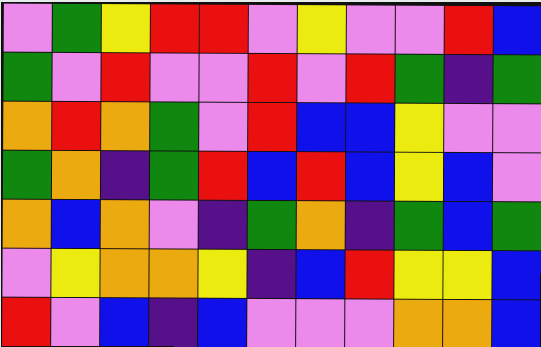[["violet", "green", "yellow", "red", "red", "violet", "yellow", "violet", "violet", "red", "blue"], ["green", "violet", "red", "violet", "violet", "red", "violet", "red", "green", "indigo", "green"], ["orange", "red", "orange", "green", "violet", "red", "blue", "blue", "yellow", "violet", "violet"], ["green", "orange", "indigo", "green", "red", "blue", "red", "blue", "yellow", "blue", "violet"], ["orange", "blue", "orange", "violet", "indigo", "green", "orange", "indigo", "green", "blue", "green"], ["violet", "yellow", "orange", "orange", "yellow", "indigo", "blue", "red", "yellow", "yellow", "blue"], ["red", "violet", "blue", "indigo", "blue", "violet", "violet", "violet", "orange", "orange", "blue"]]